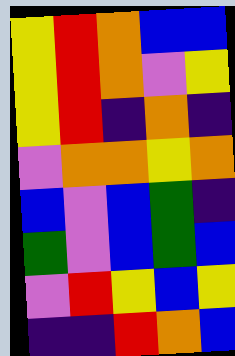[["yellow", "red", "orange", "blue", "blue"], ["yellow", "red", "orange", "violet", "yellow"], ["yellow", "red", "indigo", "orange", "indigo"], ["violet", "orange", "orange", "yellow", "orange"], ["blue", "violet", "blue", "green", "indigo"], ["green", "violet", "blue", "green", "blue"], ["violet", "red", "yellow", "blue", "yellow"], ["indigo", "indigo", "red", "orange", "blue"]]